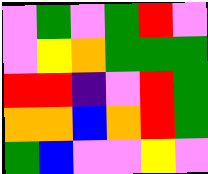[["violet", "green", "violet", "green", "red", "violet"], ["violet", "yellow", "orange", "green", "green", "green"], ["red", "red", "indigo", "violet", "red", "green"], ["orange", "orange", "blue", "orange", "red", "green"], ["green", "blue", "violet", "violet", "yellow", "violet"]]